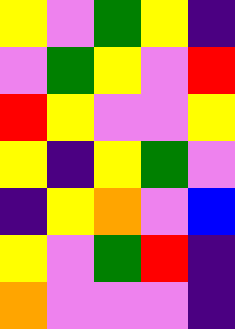[["yellow", "violet", "green", "yellow", "indigo"], ["violet", "green", "yellow", "violet", "red"], ["red", "yellow", "violet", "violet", "yellow"], ["yellow", "indigo", "yellow", "green", "violet"], ["indigo", "yellow", "orange", "violet", "blue"], ["yellow", "violet", "green", "red", "indigo"], ["orange", "violet", "violet", "violet", "indigo"]]